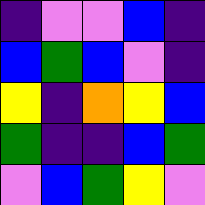[["indigo", "violet", "violet", "blue", "indigo"], ["blue", "green", "blue", "violet", "indigo"], ["yellow", "indigo", "orange", "yellow", "blue"], ["green", "indigo", "indigo", "blue", "green"], ["violet", "blue", "green", "yellow", "violet"]]